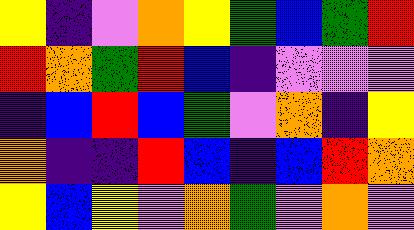[["yellow", "indigo", "violet", "orange", "yellow", "green", "blue", "green", "red"], ["red", "orange", "green", "red", "blue", "indigo", "violet", "violet", "violet"], ["indigo", "blue", "red", "blue", "green", "violet", "orange", "indigo", "yellow"], ["orange", "indigo", "indigo", "red", "blue", "indigo", "blue", "red", "orange"], ["yellow", "blue", "yellow", "violet", "orange", "green", "violet", "orange", "violet"]]